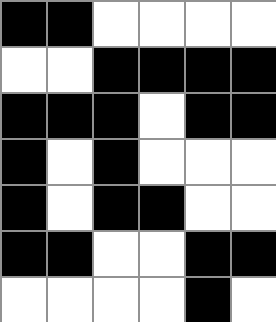[["black", "black", "white", "white", "white", "white"], ["white", "white", "black", "black", "black", "black"], ["black", "black", "black", "white", "black", "black"], ["black", "white", "black", "white", "white", "white"], ["black", "white", "black", "black", "white", "white"], ["black", "black", "white", "white", "black", "black"], ["white", "white", "white", "white", "black", "white"]]